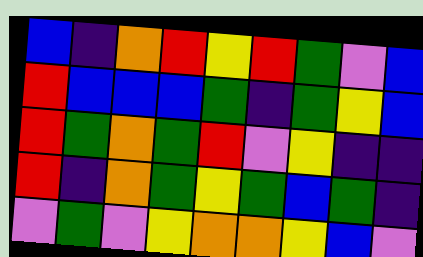[["blue", "indigo", "orange", "red", "yellow", "red", "green", "violet", "blue"], ["red", "blue", "blue", "blue", "green", "indigo", "green", "yellow", "blue"], ["red", "green", "orange", "green", "red", "violet", "yellow", "indigo", "indigo"], ["red", "indigo", "orange", "green", "yellow", "green", "blue", "green", "indigo"], ["violet", "green", "violet", "yellow", "orange", "orange", "yellow", "blue", "violet"]]